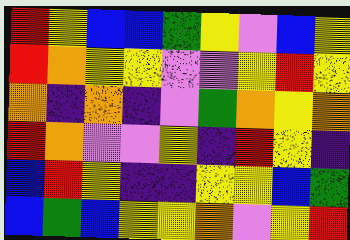[["red", "yellow", "blue", "blue", "green", "yellow", "violet", "blue", "yellow"], ["red", "orange", "yellow", "yellow", "violet", "violet", "yellow", "red", "yellow"], ["orange", "indigo", "orange", "indigo", "violet", "green", "orange", "yellow", "orange"], ["red", "orange", "violet", "violet", "yellow", "indigo", "red", "yellow", "indigo"], ["blue", "red", "yellow", "indigo", "indigo", "yellow", "yellow", "blue", "green"], ["blue", "green", "blue", "yellow", "yellow", "orange", "violet", "yellow", "red"]]